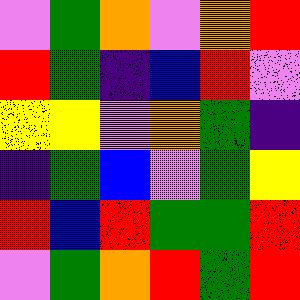[["violet", "green", "orange", "violet", "orange", "red"], ["red", "green", "indigo", "blue", "red", "violet"], ["yellow", "yellow", "violet", "orange", "green", "indigo"], ["indigo", "green", "blue", "violet", "green", "yellow"], ["red", "blue", "red", "green", "green", "red"], ["violet", "green", "orange", "red", "green", "red"]]